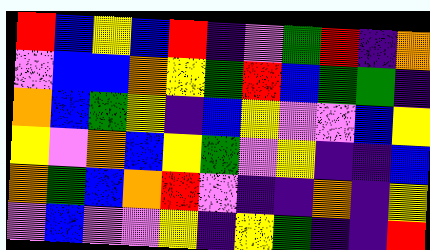[["red", "blue", "yellow", "blue", "red", "indigo", "violet", "green", "red", "indigo", "orange"], ["violet", "blue", "blue", "orange", "yellow", "green", "red", "blue", "green", "green", "indigo"], ["orange", "blue", "green", "yellow", "indigo", "blue", "yellow", "violet", "violet", "blue", "yellow"], ["yellow", "violet", "orange", "blue", "yellow", "green", "violet", "yellow", "indigo", "indigo", "blue"], ["orange", "green", "blue", "orange", "red", "violet", "indigo", "indigo", "orange", "indigo", "yellow"], ["violet", "blue", "violet", "violet", "yellow", "indigo", "yellow", "green", "indigo", "indigo", "red"]]